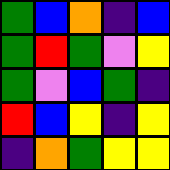[["green", "blue", "orange", "indigo", "blue"], ["green", "red", "green", "violet", "yellow"], ["green", "violet", "blue", "green", "indigo"], ["red", "blue", "yellow", "indigo", "yellow"], ["indigo", "orange", "green", "yellow", "yellow"]]